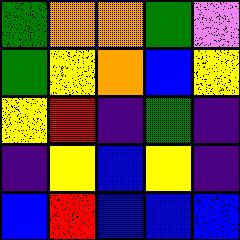[["green", "orange", "orange", "green", "violet"], ["green", "yellow", "orange", "blue", "yellow"], ["yellow", "red", "indigo", "green", "indigo"], ["indigo", "yellow", "blue", "yellow", "indigo"], ["blue", "red", "blue", "blue", "blue"]]